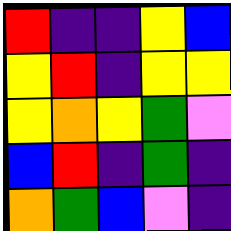[["red", "indigo", "indigo", "yellow", "blue"], ["yellow", "red", "indigo", "yellow", "yellow"], ["yellow", "orange", "yellow", "green", "violet"], ["blue", "red", "indigo", "green", "indigo"], ["orange", "green", "blue", "violet", "indigo"]]